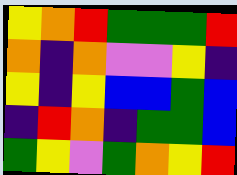[["yellow", "orange", "red", "green", "green", "green", "red"], ["orange", "indigo", "orange", "violet", "violet", "yellow", "indigo"], ["yellow", "indigo", "yellow", "blue", "blue", "green", "blue"], ["indigo", "red", "orange", "indigo", "green", "green", "blue"], ["green", "yellow", "violet", "green", "orange", "yellow", "red"]]